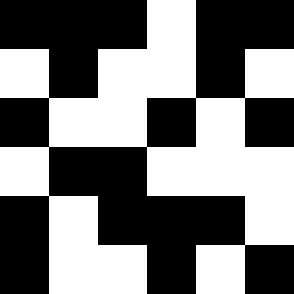[["black", "black", "black", "white", "black", "black"], ["white", "black", "white", "white", "black", "white"], ["black", "white", "white", "black", "white", "black"], ["white", "black", "black", "white", "white", "white"], ["black", "white", "black", "black", "black", "white"], ["black", "white", "white", "black", "white", "black"]]